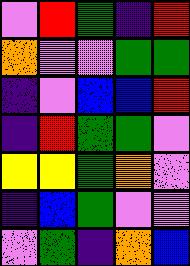[["violet", "red", "green", "indigo", "red"], ["orange", "violet", "violet", "green", "green"], ["indigo", "violet", "blue", "blue", "red"], ["indigo", "red", "green", "green", "violet"], ["yellow", "yellow", "green", "orange", "violet"], ["indigo", "blue", "green", "violet", "violet"], ["violet", "green", "indigo", "orange", "blue"]]